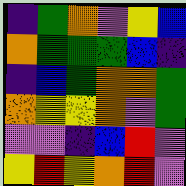[["indigo", "green", "orange", "violet", "yellow", "blue"], ["orange", "green", "green", "green", "blue", "indigo"], ["indigo", "blue", "green", "orange", "orange", "green"], ["orange", "yellow", "yellow", "orange", "violet", "green"], ["violet", "violet", "indigo", "blue", "red", "violet"], ["yellow", "red", "yellow", "orange", "red", "violet"]]